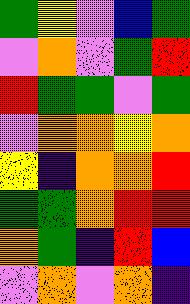[["green", "yellow", "violet", "blue", "green"], ["violet", "orange", "violet", "green", "red"], ["red", "green", "green", "violet", "green"], ["violet", "orange", "orange", "yellow", "orange"], ["yellow", "indigo", "orange", "orange", "red"], ["green", "green", "orange", "red", "red"], ["orange", "green", "indigo", "red", "blue"], ["violet", "orange", "violet", "orange", "indigo"]]